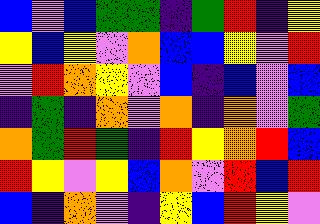[["blue", "violet", "blue", "green", "green", "indigo", "green", "red", "indigo", "yellow"], ["yellow", "blue", "yellow", "violet", "orange", "blue", "blue", "yellow", "violet", "red"], ["violet", "red", "orange", "yellow", "violet", "blue", "indigo", "blue", "violet", "blue"], ["indigo", "green", "indigo", "orange", "violet", "orange", "indigo", "orange", "violet", "green"], ["orange", "green", "red", "green", "indigo", "red", "yellow", "orange", "red", "blue"], ["red", "yellow", "violet", "yellow", "blue", "orange", "violet", "red", "blue", "red"], ["blue", "indigo", "orange", "violet", "indigo", "yellow", "blue", "red", "yellow", "violet"]]